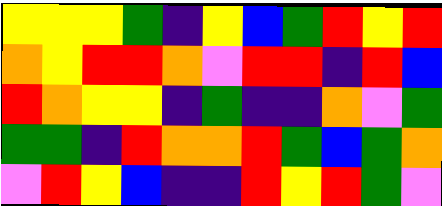[["yellow", "yellow", "yellow", "green", "indigo", "yellow", "blue", "green", "red", "yellow", "red"], ["orange", "yellow", "red", "red", "orange", "violet", "red", "red", "indigo", "red", "blue"], ["red", "orange", "yellow", "yellow", "indigo", "green", "indigo", "indigo", "orange", "violet", "green"], ["green", "green", "indigo", "red", "orange", "orange", "red", "green", "blue", "green", "orange"], ["violet", "red", "yellow", "blue", "indigo", "indigo", "red", "yellow", "red", "green", "violet"]]